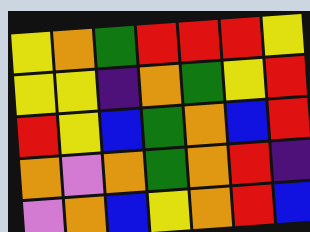[["yellow", "orange", "green", "red", "red", "red", "yellow"], ["yellow", "yellow", "indigo", "orange", "green", "yellow", "red"], ["red", "yellow", "blue", "green", "orange", "blue", "red"], ["orange", "violet", "orange", "green", "orange", "red", "indigo"], ["violet", "orange", "blue", "yellow", "orange", "red", "blue"]]